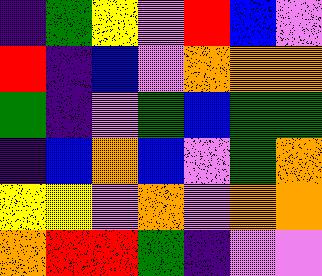[["indigo", "green", "yellow", "violet", "red", "blue", "violet"], ["red", "indigo", "blue", "violet", "orange", "orange", "orange"], ["green", "indigo", "violet", "green", "blue", "green", "green"], ["indigo", "blue", "orange", "blue", "violet", "green", "orange"], ["yellow", "yellow", "violet", "orange", "violet", "orange", "orange"], ["orange", "red", "red", "green", "indigo", "violet", "violet"]]